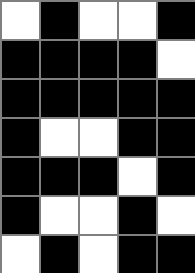[["white", "black", "white", "white", "black"], ["black", "black", "black", "black", "white"], ["black", "black", "black", "black", "black"], ["black", "white", "white", "black", "black"], ["black", "black", "black", "white", "black"], ["black", "white", "white", "black", "white"], ["white", "black", "white", "black", "black"]]